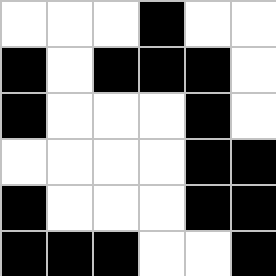[["white", "white", "white", "black", "white", "white"], ["black", "white", "black", "black", "black", "white"], ["black", "white", "white", "white", "black", "white"], ["white", "white", "white", "white", "black", "black"], ["black", "white", "white", "white", "black", "black"], ["black", "black", "black", "white", "white", "black"]]